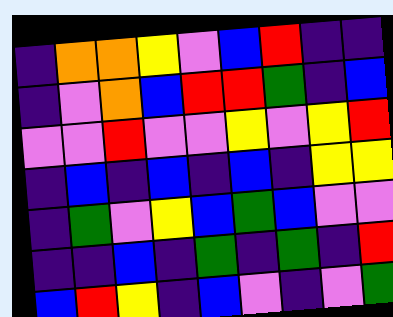[["indigo", "orange", "orange", "yellow", "violet", "blue", "red", "indigo", "indigo"], ["indigo", "violet", "orange", "blue", "red", "red", "green", "indigo", "blue"], ["violet", "violet", "red", "violet", "violet", "yellow", "violet", "yellow", "red"], ["indigo", "blue", "indigo", "blue", "indigo", "blue", "indigo", "yellow", "yellow"], ["indigo", "green", "violet", "yellow", "blue", "green", "blue", "violet", "violet"], ["indigo", "indigo", "blue", "indigo", "green", "indigo", "green", "indigo", "red"], ["blue", "red", "yellow", "indigo", "blue", "violet", "indigo", "violet", "green"]]